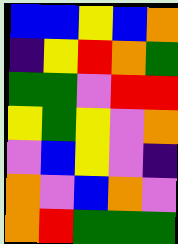[["blue", "blue", "yellow", "blue", "orange"], ["indigo", "yellow", "red", "orange", "green"], ["green", "green", "violet", "red", "red"], ["yellow", "green", "yellow", "violet", "orange"], ["violet", "blue", "yellow", "violet", "indigo"], ["orange", "violet", "blue", "orange", "violet"], ["orange", "red", "green", "green", "green"]]